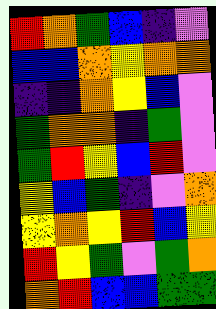[["red", "orange", "green", "blue", "indigo", "violet"], ["blue", "blue", "orange", "yellow", "orange", "orange"], ["indigo", "indigo", "orange", "yellow", "blue", "violet"], ["green", "orange", "orange", "indigo", "green", "violet"], ["green", "red", "yellow", "blue", "red", "violet"], ["yellow", "blue", "green", "indigo", "violet", "orange"], ["yellow", "orange", "yellow", "red", "blue", "yellow"], ["red", "yellow", "green", "violet", "green", "orange"], ["orange", "red", "blue", "blue", "green", "green"]]